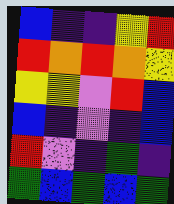[["blue", "indigo", "indigo", "yellow", "red"], ["red", "orange", "red", "orange", "yellow"], ["yellow", "yellow", "violet", "red", "blue"], ["blue", "indigo", "violet", "indigo", "blue"], ["red", "violet", "indigo", "green", "indigo"], ["green", "blue", "green", "blue", "green"]]